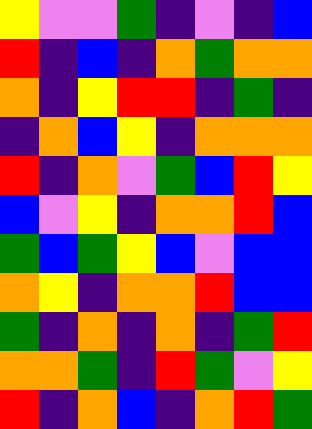[["yellow", "violet", "violet", "green", "indigo", "violet", "indigo", "blue"], ["red", "indigo", "blue", "indigo", "orange", "green", "orange", "orange"], ["orange", "indigo", "yellow", "red", "red", "indigo", "green", "indigo"], ["indigo", "orange", "blue", "yellow", "indigo", "orange", "orange", "orange"], ["red", "indigo", "orange", "violet", "green", "blue", "red", "yellow"], ["blue", "violet", "yellow", "indigo", "orange", "orange", "red", "blue"], ["green", "blue", "green", "yellow", "blue", "violet", "blue", "blue"], ["orange", "yellow", "indigo", "orange", "orange", "red", "blue", "blue"], ["green", "indigo", "orange", "indigo", "orange", "indigo", "green", "red"], ["orange", "orange", "green", "indigo", "red", "green", "violet", "yellow"], ["red", "indigo", "orange", "blue", "indigo", "orange", "red", "green"]]